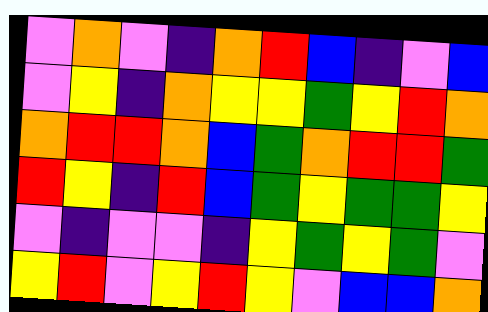[["violet", "orange", "violet", "indigo", "orange", "red", "blue", "indigo", "violet", "blue"], ["violet", "yellow", "indigo", "orange", "yellow", "yellow", "green", "yellow", "red", "orange"], ["orange", "red", "red", "orange", "blue", "green", "orange", "red", "red", "green"], ["red", "yellow", "indigo", "red", "blue", "green", "yellow", "green", "green", "yellow"], ["violet", "indigo", "violet", "violet", "indigo", "yellow", "green", "yellow", "green", "violet"], ["yellow", "red", "violet", "yellow", "red", "yellow", "violet", "blue", "blue", "orange"]]